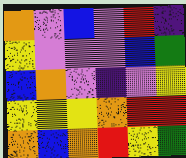[["orange", "violet", "blue", "violet", "red", "indigo"], ["yellow", "violet", "violet", "violet", "blue", "green"], ["blue", "orange", "violet", "indigo", "violet", "yellow"], ["yellow", "yellow", "yellow", "orange", "red", "red"], ["orange", "blue", "orange", "red", "yellow", "green"]]